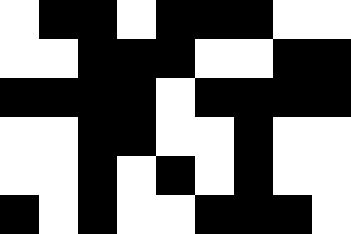[["white", "black", "black", "white", "black", "black", "black", "white", "white"], ["white", "white", "black", "black", "black", "white", "white", "black", "black"], ["black", "black", "black", "black", "white", "black", "black", "black", "black"], ["white", "white", "black", "black", "white", "white", "black", "white", "white"], ["white", "white", "black", "white", "black", "white", "black", "white", "white"], ["black", "white", "black", "white", "white", "black", "black", "black", "white"]]